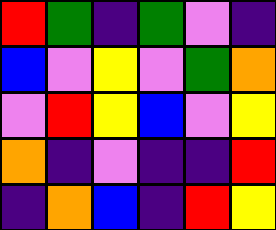[["red", "green", "indigo", "green", "violet", "indigo"], ["blue", "violet", "yellow", "violet", "green", "orange"], ["violet", "red", "yellow", "blue", "violet", "yellow"], ["orange", "indigo", "violet", "indigo", "indigo", "red"], ["indigo", "orange", "blue", "indigo", "red", "yellow"]]